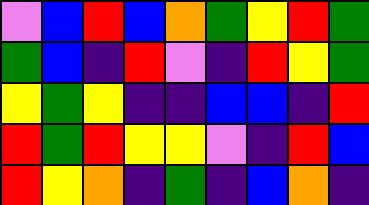[["violet", "blue", "red", "blue", "orange", "green", "yellow", "red", "green"], ["green", "blue", "indigo", "red", "violet", "indigo", "red", "yellow", "green"], ["yellow", "green", "yellow", "indigo", "indigo", "blue", "blue", "indigo", "red"], ["red", "green", "red", "yellow", "yellow", "violet", "indigo", "red", "blue"], ["red", "yellow", "orange", "indigo", "green", "indigo", "blue", "orange", "indigo"]]